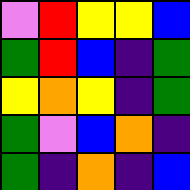[["violet", "red", "yellow", "yellow", "blue"], ["green", "red", "blue", "indigo", "green"], ["yellow", "orange", "yellow", "indigo", "green"], ["green", "violet", "blue", "orange", "indigo"], ["green", "indigo", "orange", "indigo", "blue"]]